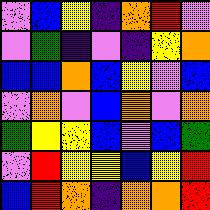[["violet", "blue", "yellow", "indigo", "orange", "red", "violet"], ["violet", "green", "indigo", "violet", "indigo", "yellow", "orange"], ["blue", "blue", "orange", "blue", "yellow", "violet", "blue"], ["violet", "orange", "violet", "blue", "orange", "violet", "orange"], ["green", "yellow", "yellow", "blue", "violet", "blue", "green"], ["violet", "red", "yellow", "yellow", "blue", "yellow", "red"], ["blue", "red", "orange", "indigo", "orange", "orange", "red"]]